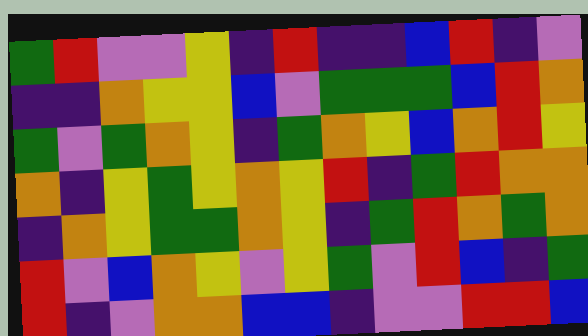[["green", "red", "violet", "violet", "yellow", "indigo", "red", "indigo", "indigo", "blue", "red", "indigo", "violet"], ["indigo", "indigo", "orange", "yellow", "yellow", "blue", "violet", "green", "green", "green", "blue", "red", "orange"], ["green", "violet", "green", "orange", "yellow", "indigo", "green", "orange", "yellow", "blue", "orange", "red", "yellow"], ["orange", "indigo", "yellow", "green", "yellow", "orange", "yellow", "red", "indigo", "green", "red", "orange", "orange"], ["indigo", "orange", "yellow", "green", "green", "orange", "yellow", "indigo", "green", "red", "orange", "green", "orange"], ["red", "violet", "blue", "orange", "yellow", "violet", "yellow", "green", "violet", "red", "blue", "indigo", "green"], ["red", "indigo", "violet", "orange", "orange", "blue", "blue", "indigo", "violet", "violet", "red", "red", "blue"]]